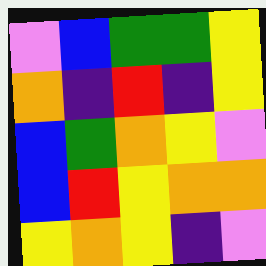[["violet", "blue", "green", "green", "yellow"], ["orange", "indigo", "red", "indigo", "yellow"], ["blue", "green", "orange", "yellow", "violet"], ["blue", "red", "yellow", "orange", "orange"], ["yellow", "orange", "yellow", "indigo", "violet"]]